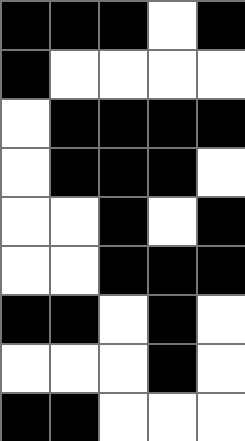[["black", "black", "black", "white", "black"], ["black", "white", "white", "white", "white"], ["white", "black", "black", "black", "black"], ["white", "black", "black", "black", "white"], ["white", "white", "black", "white", "black"], ["white", "white", "black", "black", "black"], ["black", "black", "white", "black", "white"], ["white", "white", "white", "black", "white"], ["black", "black", "white", "white", "white"]]